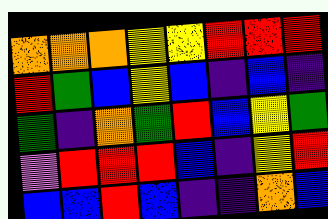[["orange", "orange", "orange", "yellow", "yellow", "red", "red", "red"], ["red", "green", "blue", "yellow", "blue", "indigo", "blue", "indigo"], ["green", "indigo", "orange", "green", "red", "blue", "yellow", "green"], ["violet", "red", "red", "red", "blue", "indigo", "yellow", "red"], ["blue", "blue", "red", "blue", "indigo", "indigo", "orange", "blue"]]